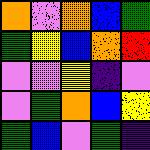[["orange", "violet", "orange", "blue", "green"], ["green", "yellow", "blue", "orange", "red"], ["violet", "violet", "yellow", "indigo", "violet"], ["violet", "green", "orange", "blue", "yellow"], ["green", "blue", "violet", "green", "indigo"]]